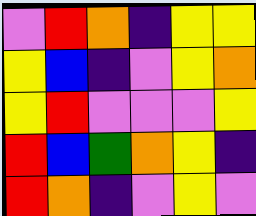[["violet", "red", "orange", "indigo", "yellow", "yellow"], ["yellow", "blue", "indigo", "violet", "yellow", "orange"], ["yellow", "red", "violet", "violet", "violet", "yellow"], ["red", "blue", "green", "orange", "yellow", "indigo"], ["red", "orange", "indigo", "violet", "yellow", "violet"]]